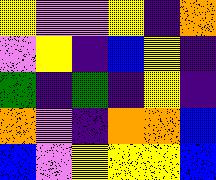[["yellow", "violet", "violet", "yellow", "indigo", "orange"], ["violet", "yellow", "indigo", "blue", "yellow", "indigo"], ["green", "indigo", "green", "indigo", "yellow", "indigo"], ["orange", "violet", "indigo", "orange", "orange", "blue"], ["blue", "violet", "yellow", "yellow", "yellow", "blue"]]